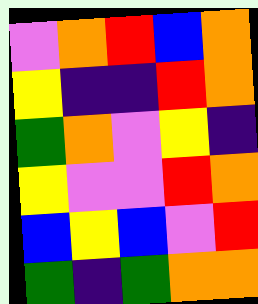[["violet", "orange", "red", "blue", "orange"], ["yellow", "indigo", "indigo", "red", "orange"], ["green", "orange", "violet", "yellow", "indigo"], ["yellow", "violet", "violet", "red", "orange"], ["blue", "yellow", "blue", "violet", "red"], ["green", "indigo", "green", "orange", "orange"]]